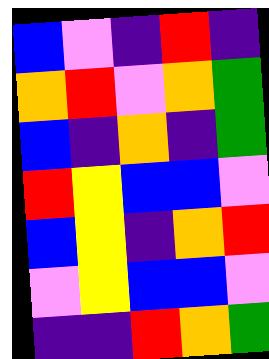[["blue", "violet", "indigo", "red", "indigo"], ["orange", "red", "violet", "orange", "green"], ["blue", "indigo", "orange", "indigo", "green"], ["red", "yellow", "blue", "blue", "violet"], ["blue", "yellow", "indigo", "orange", "red"], ["violet", "yellow", "blue", "blue", "violet"], ["indigo", "indigo", "red", "orange", "green"]]